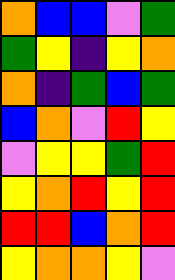[["orange", "blue", "blue", "violet", "green"], ["green", "yellow", "indigo", "yellow", "orange"], ["orange", "indigo", "green", "blue", "green"], ["blue", "orange", "violet", "red", "yellow"], ["violet", "yellow", "yellow", "green", "red"], ["yellow", "orange", "red", "yellow", "red"], ["red", "red", "blue", "orange", "red"], ["yellow", "orange", "orange", "yellow", "violet"]]